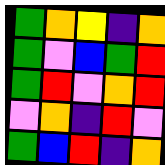[["green", "orange", "yellow", "indigo", "orange"], ["green", "violet", "blue", "green", "red"], ["green", "red", "violet", "orange", "red"], ["violet", "orange", "indigo", "red", "violet"], ["green", "blue", "red", "indigo", "orange"]]